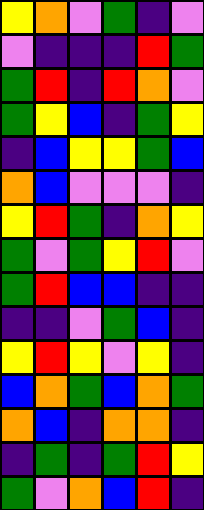[["yellow", "orange", "violet", "green", "indigo", "violet"], ["violet", "indigo", "indigo", "indigo", "red", "green"], ["green", "red", "indigo", "red", "orange", "violet"], ["green", "yellow", "blue", "indigo", "green", "yellow"], ["indigo", "blue", "yellow", "yellow", "green", "blue"], ["orange", "blue", "violet", "violet", "violet", "indigo"], ["yellow", "red", "green", "indigo", "orange", "yellow"], ["green", "violet", "green", "yellow", "red", "violet"], ["green", "red", "blue", "blue", "indigo", "indigo"], ["indigo", "indigo", "violet", "green", "blue", "indigo"], ["yellow", "red", "yellow", "violet", "yellow", "indigo"], ["blue", "orange", "green", "blue", "orange", "green"], ["orange", "blue", "indigo", "orange", "orange", "indigo"], ["indigo", "green", "indigo", "green", "red", "yellow"], ["green", "violet", "orange", "blue", "red", "indigo"]]